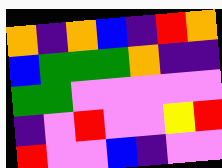[["orange", "indigo", "orange", "blue", "indigo", "red", "orange"], ["blue", "green", "green", "green", "orange", "indigo", "indigo"], ["green", "green", "violet", "violet", "violet", "violet", "violet"], ["indigo", "violet", "red", "violet", "violet", "yellow", "red"], ["red", "violet", "violet", "blue", "indigo", "violet", "violet"]]